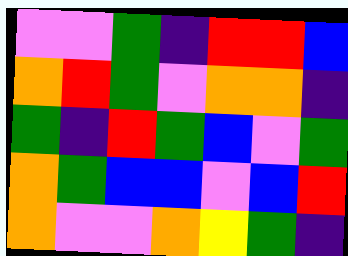[["violet", "violet", "green", "indigo", "red", "red", "blue"], ["orange", "red", "green", "violet", "orange", "orange", "indigo"], ["green", "indigo", "red", "green", "blue", "violet", "green"], ["orange", "green", "blue", "blue", "violet", "blue", "red"], ["orange", "violet", "violet", "orange", "yellow", "green", "indigo"]]